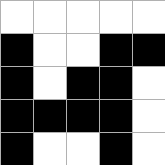[["white", "white", "white", "white", "white"], ["black", "white", "white", "black", "black"], ["black", "white", "black", "black", "white"], ["black", "black", "black", "black", "white"], ["black", "white", "white", "black", "white"]]